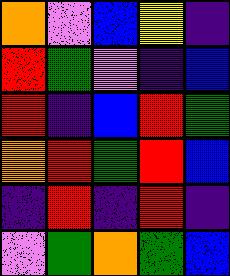[["orange", "violet", "blue", "yellow", "indigo"], ["red", "green", "violet", "indigo", "blue"], ["red", "indigo", "blue", "red", "green"], ["orange", "red", "green", "red", "blue"], ["indigo", "red", "indigo", "red", "indigo"], ["violet", "green", "orange", "green", "blue"]]